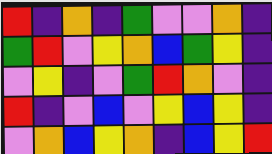[["red", "indigo", "orange", "indigo", "green", "violet", "violet", "orange", "indigo"], ["green", "red", "violet", "yellow", "orange", "blue", "green", "yellow", "indigo"], ["violet", "yellow", "indigo", "violet", "green", "red", "orange", "violet", "indigo"], ["red", "indigo", "violet", "blue", "violet", "yellow", "blue", "yellow", "indigo"], ["violet", "orange", "blue", "yellow", "orange", "indigo", "blue", "yellow", "red"]]